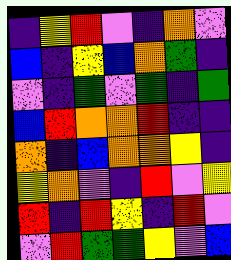[["indigo", "yellow", "red", "violet", "indigo", "orange", "violet"], ["blue", "indigo", "yellow", "blue", "orange", "green", "indigo"], ["violet", "indigo", "green", "violet", "green", "indigo", "green"], ["blue", "red", "orange", "orange", "red", "indigo", "indigo"], ["orange", "indigo", "blue", "orange", "orange", "yellow", "indigo"], ["yellow", "orange", "violet", "indigo", "red", "violet", "yellow"], ["red", "indigo", "red", "yellow", "indigo", "red", "violet"], ["violet", "red", "green", "green", "yellow", "violet", "blue"]]